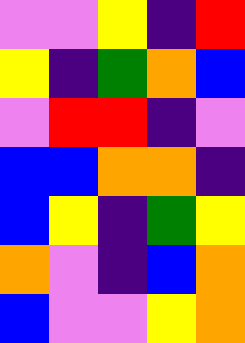[["violet", "violet", "yellow", "indigo", "red"], ["yellow", "indigo", "green", "orange", "blue"], ["violet", "red", "red", "indigo", "violet"], ["blue", "blue", "orange", "orange", "indigo"], ["blue", "yellow", "indigo", "green", "yellow"], ["orange", "violet", "indigo", "blue", "orange"], ["blue", "violet", "violet", "yellow", "orange"]]